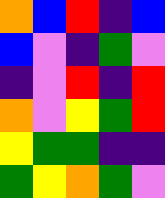[["orange", "blue", "red", "indigo", "blue"], ["blue", "violet", "indigo", "green", "violet"], ["indigo", "violet", "red", "indigo", "red"], ["orange", "violet", "yellow", "green", "red"], ["yellow", "green", "green", "indigo", "indigo"], ["green", "yellow", "orange", "green", "violet"]]